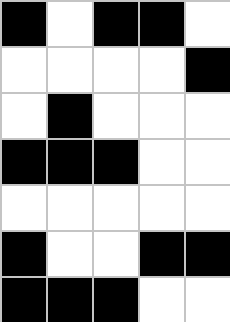[["black", "white", "black", "black", "white"], ["white", "white", "white", "white", "black"], ["white", "black", "white", "white", "white"], ["black", "black", "black", "white", "white"], ["white", "white", "white", "white", "white"], ["black", "white", "white", "black", "black"], ["black", "black", "black", "white", "white"]]